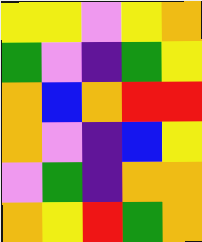[["yellow", "yellow", "violet", "yellow", "orange"], ["green", "violet", "indigo", "green", "yellow"], ["orange", "blue", "orange", "red", "red"], ["orange", "violet", "indigo", "blue", "yellow"], ["violet", "green", "indigo", "orange", "orange"], ["orange", "yellow", "red", "green", "orange"]]